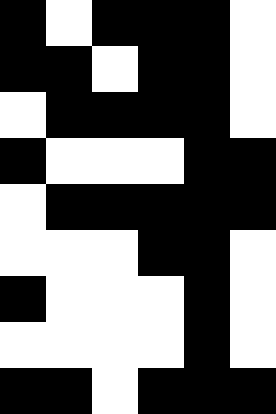[["black", "white", "black", "black", "black", "white"], ["black", "black", "white", "black", "black", "white"], ["white", "black", "black", "black", "black", "white"], ["black", "white", "white", "white", "black", "black"], ["white", "black", "black", "black", "black", "black"], ["white", "white", "white", "black", "black", "white"], ["black", "white", "white", "white", "black", "white"], ["white", "white", "white", "white", "black", "white"], ["black", "black", "white", "black", "black", "black"]]